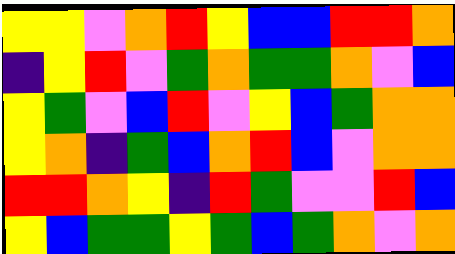[["yellow", "yellow", "violet", "orange", "red", "yellow", "blue", "blue", "red", "red", "orange"], ["indigo", "yellow", "red", "violet", "green", "orange", "green", "green", "orange", "violet", "blue"], ["yellow", "green", "violet", "blue", "red", "violet", "yellow", "blue", "green", "orange", "orange"], ["yellow", "orange", "indigo", "green", "blue", "orange", "red", "blue", "violet", "orange", "orange"], ["red", "red", "orange", "yellow", "indigo", "red", "green", "violet", "violet", "red", "blue"], ["yellow", "blue", "green", "green", "yellow", "green", "blue", "green", "orange", "violet", "orange"]]